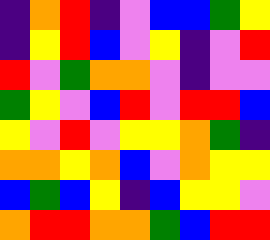[["indigo", "orange", "red", "indigo", "violet", "blue", "blue", "green", "yellow"], ["indigo", "yellow", "red", "blue", "violet", "yellow", "indigo", "violet", "red"], ["red", "violet", "green", "orange", "orange", "violet", "indigo", "violet", "violet"], ["green", "yellow", "violet", "blue", "red", "violet", "red", "red", "blue"], ["yellow", "violet", "red", "violet", "yellow", "yellow", "orange", "green", "indigo"], ["orange", "orange", "yellow", "orange", "blue", "violet", "orange", "yellow", "yellow"], ["blue", "green", "blue", "yellow", "indigo", "blue", "yellow", "yellow", "violet"], ["orange", "red", "red", "orange", "orange", "green", "blue", "red", "red"]]